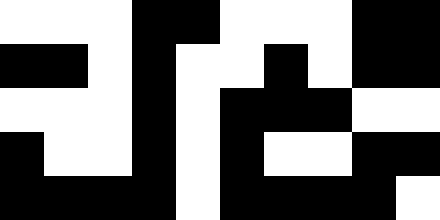[["white", "white", "white", "black", "black", "white", "white", "white", "black", "black"], ["black", "black", "white", "black", "white", "white", "black", "white", "black", "black"], ["white", "white", "white", "black", "white", "black", "black", "black", "white", "white"], ["black", "white", "white", "black", "white", "black", "white", "white", "black", "black"], ["black", "black", "black", "black", "white", "black", "black", "black", "black", "white"]]